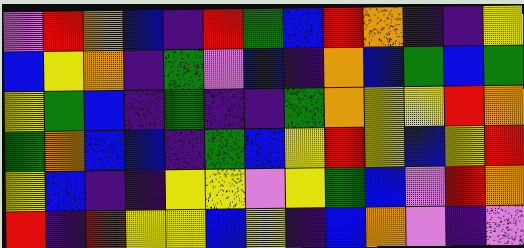[["violet", "red", "orange", "blue", "indigo", "red", "green", "blue", "red", "orange", "indigo", "indigo", "yellow"], ["blue", "yellow", "orange", "indigo", "green", "violet", "blue", "indigo", "orange", "blue", "green", "blue", "green"], ["yellow", "green", "blue", "indigo", "green", "indigo", "indigo", "green", "orange", "yellow", "yellow", "red", "orange"], ["green", "orange", "blue", "blue", "indigo", "green", "blue", "yellow", "red", "yellow", "blue", "yellow", "red"], ["yellow", "blue", "indigo", "indigo", "yellow", "yellow", "violet", "yellow", "green", "blue", "violet", "red", "orange"], ["red", "indigo", "red", "yellow", "yellow", "blue", "yellow", "indigo", "blue", "orange", "violet", "indigo", "violet"]]